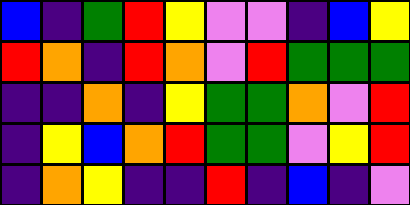[["blue", "indigo", "green", "red", "yellow", "violet", "violet", "indigo", "blue", "yellow"], ["red", "orange", "indigo", "red", "orange", "violet", "red", "green", "green", "green"], ["indigo", "indigo", "orange", "indigo", "yellow", "green", "green", "orange", "violet", "red"], ["indigo", "yellow", "blue", "orange", "red", "green", "green", "violet", "yellow", "red"], ["indigo", "orange", "yellow", "indigo", "indigo", "red", "indigo", "blue", "indigo", "violet"]]